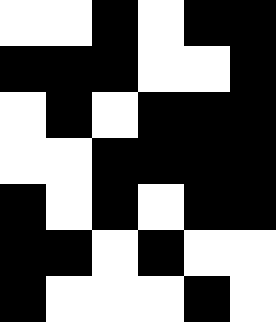[["white", "white", "black", "white", "black", "black"], ["black", "black", "black", "white", "white", "black"], ["white", "black", "white", "black", "black", "black"], ["white", "white", "black", "black", "black", "black"], ["black", "white", "black", "white", "black", "black"], ["black", "black", "white", "black", "white", "white"], ["black", "white", "white", "white", "black", "white"]]